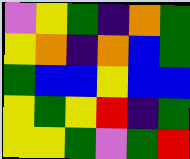[["violet", "yellow", "green", "indigo", "orange", "green"], ["yellow", "orange", "indigo", "orange", "blue", "green"], ["green", "blue", "blue", "yellow", "blue", "blue"], ["yellow", "green", "yellow", "red", "indigo", "green"], ["yellow", "yellow", "green", "violet", "green", "red"]]